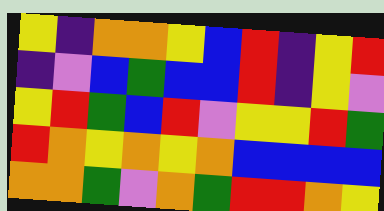[["yellow", "indigo", "orange", "orange", "yellow", "blue", "red", "indigo", "yellow", "red"], ["indigo", "violet", "blue", "green", "blue", "blue", "red", "indigo", "yellow", "violet"], ["yellow", "red", "green", "blue", "red", "violet", "yellow", "yellow", "red", "green"], ["red", "orange", "yellow", "orange", "yellow", "orange", "blue", "blue", "blue", "blue"], ["orange", "orange", "green", "violet", "orange", "green", "red", "red", "orange", "yellow"]]